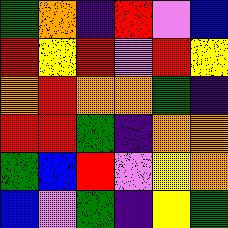[["green", "orange", "indigo", "red", "violet", "blue"], ["red", "yellow", "red", "violet", "red", "yellow"], ["orange", "red", "orange", "orange", "green", "indigo"], ["red", "red", "green", "indigo", "orange", "orange"], ["green", "blue", "red", "violet", "yellow", "orange"], ["blue", "violet", "green", "indigo", "yellow", "green"]]